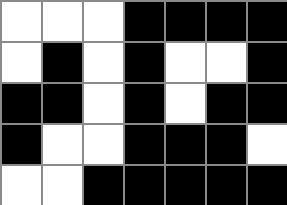[["white", "white", "white", "black", "black", "black", "black"], ["white", "black", "white", "black", "white", "white", "black"], ["black", "black", "white", "black", "white", "black", "black"], ["black", "white", "white", "black", "black", "black", "white"], ["white", "white", "black", "black", "black", "black", "black"]]